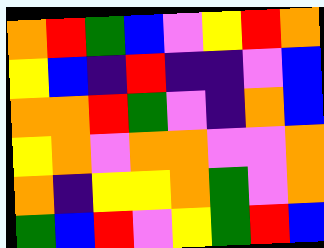[["orange", "red", "green", "blue", "violet", "yellow", "red", "orange"], ["yellow", "blue", "indigo", "red", "indigo", "indigo", "violet", "blue"], ["orange", "orange", "red", "green", "violet", "indigo", "orange", "blue"], ["yellow", "orange", "violet", "orange", "orange", "violet", "violet", "orange"], ["orange", "indigo", "yellow", "yellow", "orange", "green", "violet", "orange"], ["green", "blue", "red", "violet", "yellow", "green", "red", "blue"]]